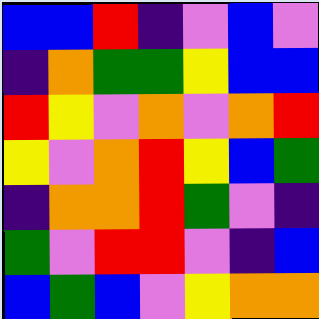[["blue", "blue", "red", "indigo", "violet", "blue", "violet"], ["indigo", "orange", "green", "green", "yellow", "blue", "blue"], ["red", "yellow", "violet", "orange", "violet", "orange", "red"], ["yellow", "violet", "orange", "red", "yellow", "blue", "green"], ["indigo", "orange", "orange", "red", "green", "violet", "indigo"], ["green", "violet", "red", "red", "violet", "indigo", "blue"], ["blue", "green", "blue", "violet", "yellow", "orange", "orange"]]